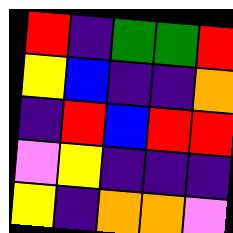[["red", "indigo", "green", "green", "red"], ["yellow", "blue", "indigo", "indigo", "orange"], ["indigo", "red", "blue", "red", "red"], ["violet", "yellow", "indigo", "indigo", "indigo"], ["yellow", "indigo", "orange", "orange", "violet"]]